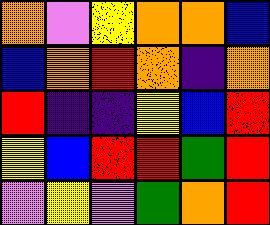[["orange", "violet", "yellow", "orange", "orange", "blue"], ["blue", "orange", "red", "orange", "indigo", "orange"], ["red", "indigo", "indigo", "yellow", "blue", "red"], ["yellow", "blue", "red", "red", "green", "red"], ["violet", "yellow", "violet", "green", "orange", "red"]]